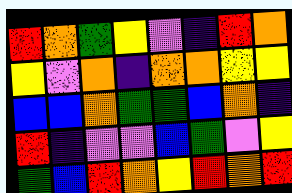[["red", "orange", "green", "yellow", "violet", "indigo", "red", "orange"], ["yellow", "violet", "orange", "indigo", "orange", "orange", "yellow", "yellow"], ["blue", "blue", "orange", "green", "green", "blue", "orange", "indigo"], ["red", "indigo", "violet", "violet", "blue", "green", "violet", "yellow"], ["green", "blue", "red", "orange", "yellow", "red", "orange", "red"]]